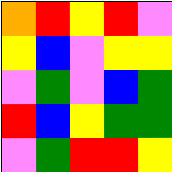[["orange", "red", "yellow", "red", "violet"], ["yellow", "blue", "violet", "yellow", "yellow"], ["violet", "green", "violet", "blue", "green"], ["red", "blue", "yellow", "green", "green"], ["violet", "green", "red", "red", "yellow"]]